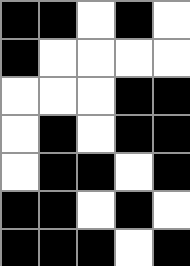[["black", "black", "white", "black", "white"], ["black", "white", "white", "white", "white"], ["white", "white", "white", "black", "black"], ["white", "black", "white", "black", "black"], ["white", "black", "black", "white", "black"], ["black", "black", "white", "black", "white"], ["black", "black", "black", "white", "black"]]